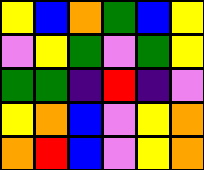[["yellow", "blue", "orange", "green", "blue", "yellow"], ["violet", "yellow", "green", "violet", "green", "yellow"], ["green", "green", "indigo", "red", "indigo", "violet"], ["yellow", "orange", "blue", "violet", "yellow", "orange"], ["orange", "red", "blue", "violet", "yellow", "orange"]]